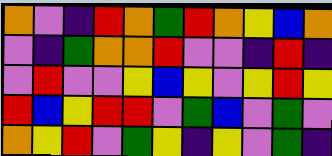[["orange", "violet", "indigo", "red", "orange", "green", "red", "orange", "yellow", "blue", "orange"], ["violet", "indigo", "green", "orange", "orange", "red", "violet", "violet", "indigo", "red", "indigo"], ["violet", "red", "violet", "violet", "yellow", "blue", "yellow", "violet", "yellow", "red", "yellow"], ["red", "blue", "yellow", "red", "red", "violet", "green", "blue", "violet", "green", "violet"], ["orange", "yellow", "red", "violet", "green", "yellow", "indigo", "yellow", "violet", "green", "indigo"]]